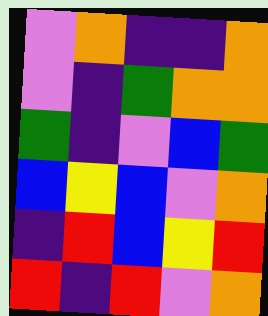[["violet", "orange", "indigo", "indigo", "orange"], ["violet", "indigo", "green", "orange", "orange"], ["green", "indigo", "violet", "blue", "green"], ["blue", "yellow", "blue", "violet", "orange"], ["indigo", "red", "blue", "yellow", "red"], ["red", "indigo", "red", "violet", "orange"]]